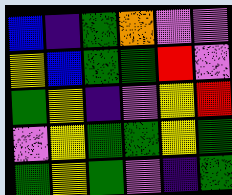[["blue", "indigo", "green", "orange", "violet", "violet"], ["yellow", "blue", "green", "green", "red", "violet"], ["green", "yellow", "indigo", "violet", "yellow", "red"], ["violet", "yellow", "green", "green", "yellow", "green"], ["green", "yellow", "green", "violet", "indigo", "green"]]